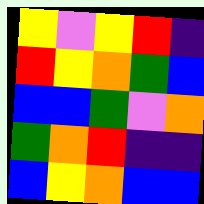[["yellow", "violet", "yellow", "red", "indigo"], ["red", "yellow", "orange", "green", "blue"], ["blue", "blue", "green", "violet", "orange"], ["green", "orange", "red", "indigo", "indigo"], ["blue", "yellow", "orange", "blue", "blue"]]